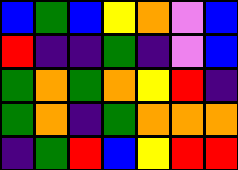[["blue", "green", "blue", "yellow", "orange", "violet", "blue"], ["red", "indigo", "indigo", "green", "indigo", "violet", "blue"], ["green", "orange", "green", "orange", "yellow", "red", "indigo"], ["green", "orange", "indigo", "green", "orange", "orange", "orange"], ["indigo", "green", "red", "blue", "yellow", "red", "red"]]